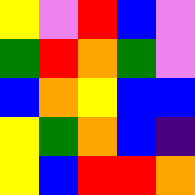[["yellow", "violet", "red", "blue", "violet"], ["green", "red", "orange", "green", "violet"], ["blue", "orange", "yellow", "blue", "blue"], ["yellow", "green", "orange", "blue", "indigo"], ["yellow", "blue", "red", "red", "orange"]]